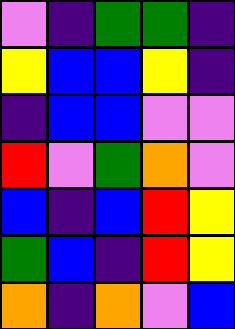[["violet", "indigo", "green", "green", "indigo"], ["yellow", "blue", "blue", "yellow", "indigo"], ["indigo", "blue", "blue", "violet", "violet"], ["red", "violet", "green", "orange", "violet"], ["blue", "indigo", "blue", "red", "yellow"], ["green", "blue", "indigo", "red", "yellow"], ["orange", "indigo", "orange", "violet", "blue"]]